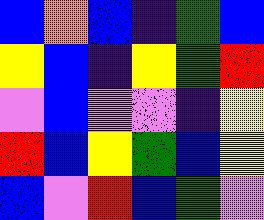[["blue", "orange", "blue", "indigo", "green", "blue"], ["yellow", "blue", "indigo", "yellow", "green", "red"], ["violet", "blue", "violet", "violet", "indigo", "yellow"], ["red", "blue", "yellow", "green", "blue", "yellow"], ["blue", "violet", "red", "blue", "green", "violet"]]